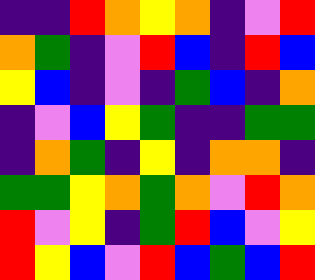[["indigo", "indigo", "red", "orange", "yellow", "orange", "indigo", "violet", "red"], ["orange", "green", "indigo", "violet", "red", "blue", "indigo", "red", "blue"], ["yellow", "blue", "indigo", "violet", "indigo", "green", "blue", "indigo", "orange"], ["indigo", "violet", "blue", "yellow", "green", "indigo", "indigo", "green", "green"], ["indigo", "orange", "green", "indigo", "yellow", "indigo", "orange", "orange", "indigo"], ["green", "green", "yellow", "orange", "green", "orange", "violet", "red", "orange"], ["red", "violet", "yellow", "indigo", "green", "red", "blue", "violet", "yellow"], ["red", "yellow", "blue", "violet", "red", "blue", "green", "blue", "red"]]